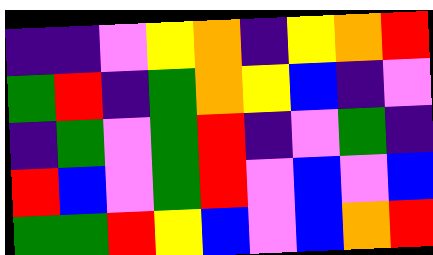[["indigo", "indigo", "violet", "yellow", "orange", "indigo", "yellow", "orange", "red"], ["green", "red", "indigo", "green", "orange", "yellow", "blue", "indigo", "violet"], ["indigo", "green", "violet", "green", "red", "indigo", "violet", "green", "indigo"], ["red", "blue", "violet", "green", "red", "violet", "blue", "violet", "blue"], ["green", "green", "red", "yellow", "blue", "violet", "blue", "orange", "red"]]